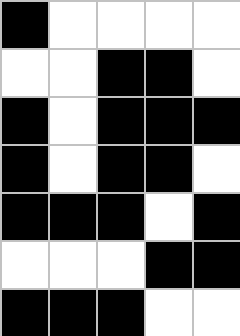[["black", "white", "white", "white", "white"], ["white", "white", "black", "black", "white"], ["black", "white", "black", "black", "black"], ["black", "white", "black", "black", "white"], ["black", "black", "black", "white", "black"], ["white", "white", "white", "black", "black"], ["black", "black", "black", "white", "white"]]